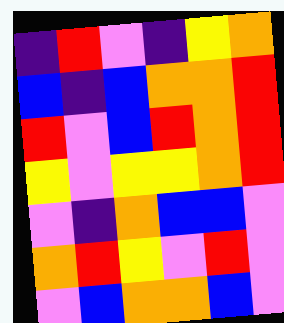[["indigo", "red", "violet", "indigo", "yellow", "orange"], ["blue", "indigo", "blue", "orange", "orange", "red"], ["red", "violet", "blue", "red", "orange", "red"], ["yellow", "violet", "yellow", "yellow", "orange", "red"], ["violet", "indigo", "orange", "blue", "blue", "violet"], ["orange", "red", "yellow", "violet", "red", "violet"], ["violet", "blue", "orange", "orange", "blue", "violet"]]